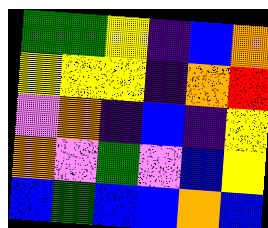[["green", "green", "yellow", "indigo", "blue", "orange"], ["yellow", "yellow", "yellow", "indigo", "orange", "red"], ["violet", "orange", "indigo", "blue", "indigo", "yellow"], ["orange", "violet", "green", "violet", "blue", "yellow"], ["blue", "green", "blue", "blue", "orange", "blue"]]